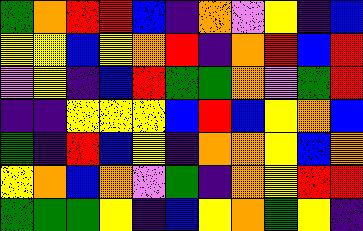[["green", "orange", "red", "red", "blue", "indigo", "orange", "violet", "yellow", "indigo", "blue"], ["yellow", "yellow", "blue", "yellow", "orange", "red", "indigo", "orange", "red", "blue", "red"], ["violet", "yellow", "indigo", "blue", "red", "green", "green", "orange", "violet", "green", "red"], ["indigo", "indigo", "yellow", "yellow", "yellow", "blue", "red", "blue", "yellow", "orange", "blue"], ["green", "indigo", "red", "blue", "yellow", "indigo", "orange", "orange", "yellow", "blue", "orange"], ["yellow", "orange", "blue", "orange", "violet", "green", "indigo", "orange", "yellow", "red", "red"], ["green", "green", "green", "yellow", "indigo", "blue", "yellow", "orange", "green", "yellow", "indigo"]]